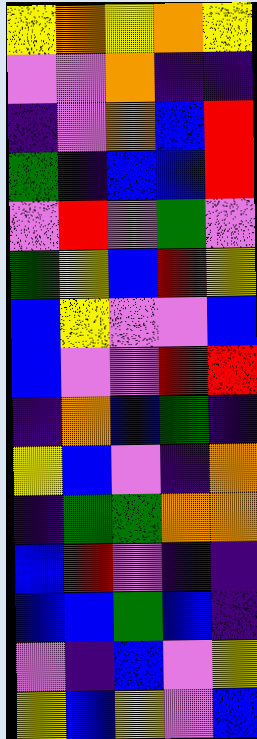[["yellow", "orange", "yellow", "orange", "yellow"], ["violet", "violet", "orange", "indigo", "indigo"], ["indigo", "violet", "orange", "blue", "red"], ["green", "indigo", "blue", "blue", "red"], ["violet", "red", "violet", "green", "violet"], ["green", "yellow", "blue", "red", "yellow"], ["blue", "yellow", "violet", "violet", "blue"], ["blue", "violet", "violet", "red", "red"], ["indigo", "orange", "blue", "green", "indigo"], ["yellow", "blue", "violet", "indigo", "orange"], ["indigo", "green", "green", "orange", "orange"], ["blue", "red", "violet", "indigo", "indigo"], ["blue", "blue", "green", "blue", "indigo"], ["violet", "indigo", "blue", "violet", "yellow"], ["yellow", "blue", "yellow", "violet", "blue"]]